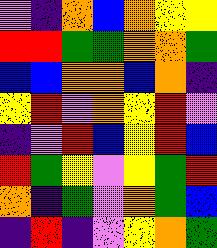[["violet", "indigo", "orange", "blue", "orange", "yellow", "yellow"], ["red", "red", "green", "green", "orange", "orange", "green"], ["blue", "blue", "orange", "orange", "blue", "orange", "indigo"], ["yellow", "red", "violet", "orange", "yellow", "red", "violet"], ["indigo", "violet", "red", "blue", "yellow", "red", "blue"], ["red", "green", "yellow", "violet", "yellow", "green", "red"], ["orange", "indigo", "green", "violet", "orange", "green", "blue"], ["indigo", "red", "indigo", "violet", "yellow", "orange", "green"]]